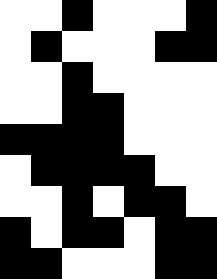[["white", "white", "black", "white", "white", "white", "black"], ["white", "black", "white", "white", "white", "black", "black"], ["white", "white", "black", "white", "white", "white", "white"], ["white", "white", "black", "black", "white", "white", "white"], ["black", "black", "black", "black", "white", "white", "white"], ["white", "black", "black", "black", "black", "white", "white"], ["white", "white", "black", "white", "black", "black", "white"], ["black", "white", "black", "black", "white", "black", "black"], ["black", "black", "white", "white", "white", "black", "black"]]